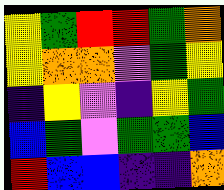[["yellow", "green", "red", "red", "green", "orange"], ["yellow", "orange", "orange", "violet", "green", "yellow"], ["indigo", "yellow", "violet", "indigo", "yellow", "green"], ["blue", "green", "violet", "green", "green", "blue"], ["red", "blue", "blue", "indigo", "indigo", "orange"]]